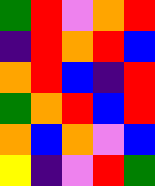[["green", "red", "violet", "orange", "red"], ["indigo", "red", "orange", "red", "blue"], ["orange", "red", "blue", "indigo", "red"], ["green", "orange", "red", "blue", "red"], ["orange", "blue", "orange", "violet", "blue"], ["yellow", "indigo", "violet", "red", "green"]]